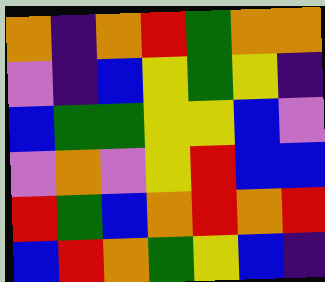[["orange", "indigo", "orange", "red", "green", "orange", "orange"], ["violet", "indigo", "blue", "yellow", "green", "yellow", "indigo"], ["blue", "green", "green", "yellow", "yellow", "blue", "violet"], ["violet", "orange", "violet", "yellow", "red", "blue", "blue"], ["red", "green", "blue", "orange", "red", "orange", "red"], ["blue", "red", "orange", "green", "yellow", "blue", "indigo"]]